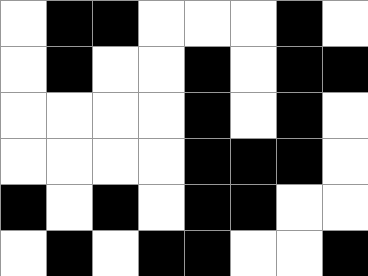[["white", "black", "black", "white", "white", "white", "black", "white"], ["white", "black", "white", "white", "black", "white", "black", "black"], ["white", "white", "white", "white", "black", "white", "black", "white"], ["white", "white", "white", "white", "black", "black", "black", "white"], ["black", "white", "black", "white", "black", "black", "white", "white"], ["white", "black", "white", "black", "black", "white", "white", "black"]]